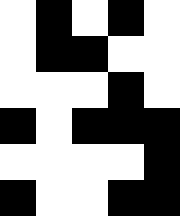[["white", "black", "white", "black", "white"], ["white", "black", "black", "white", "white"], ["white", "white", "white", "black", "white"], ["black", "white", "black", "black", "black"], ["white", "white", "white", "white", "black"], ["black", "white", "white", "black", "black"]]